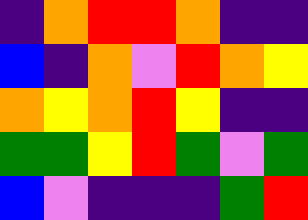[["indigo", "orange", "red", "red", "orange", "indigo", "indigo"], ["blue", "indigo", "orange", "violet", "red", "orange", "yellow"], ["orange", "yellow", "orange", "red", "yellow", "indigo", "indigo"], ["green", "green", "yellow", "red", "green", "violet", "green"], ["blue", "violet", "indigo", "indigo", "indigo", "green", "red"]]